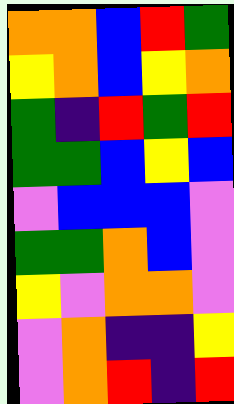[["orange", "orange", "blue", "red", "green"], ["yellow", "orange", "blue", "yellow", "orange"], ["green", "indigo", "red", "green", "red"], ["green", "green", "blue", "yellow", "blue"], ["violet", "blue", "blue", "blue", "violet"], ["green", "green", "orange", "blue", "violet"], ["yellow", "violet", "orange", "orange", "violet"], ["violet", "orange", "indigo", "indigo", "yellow"], ["violet", "orange", "red", "indigo", "red"]]